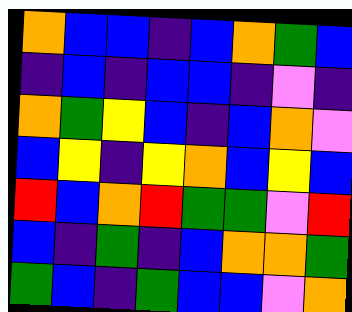[["orange", "blue", "blue", "indigo", "blue", "orange", "green", "blue"], ["indigo", "blue", "indigo", "blue", "blue", "indigo", "violet", "indigo"], ["orange", "green", "yellow", "blue", "indigo", "blue", "orange", "violet"], ["blue", "yellow", "indigo", "yellow", "orange", "blue", "yellow", "blue"], ["red", "blue", "orange", "red", "green", "green", "violet", "red"], ["blue", "indigo", "green", "indigo", "blue", "orange", "orange", "green"], ["green", "blue", "indigo", "green", "blue", "blue", "violet", "orange"]]